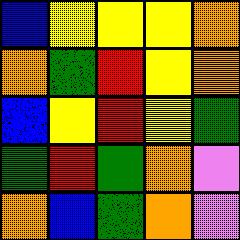[["blue", "yellow", "yellow", "yellow", "orange"], ["orange", "green", "red", "yellow", "orange"], ["blue", "yellow", "red", "yellow", "green"], ["green", "red", "green", "orange", "violet"], ["orange", "blue", "green", "orange", "violet"]]